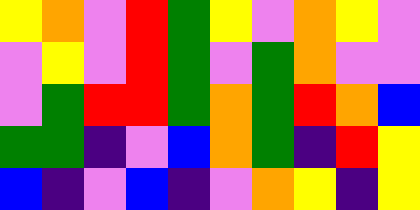[["yellow", "orange", "violet", "red", "green", "yellow", "violet", "orange", "yellow", "violet"], ["violet", "yellow", "violet", "red", "green", "violet", "green", "orange", "violet", "violet"], ["violet", "green", "red", "red", "green", "orange", "green", "red", "orange", "blue"], ["green", "green", "indigo", "violet", "blue", "orange", "green", "indigo", "red", "yellow"], ["blue", "indigo", "violet", "blue", "indigo", "violet", "orange", "yellow", "indigo", "yellow"]]